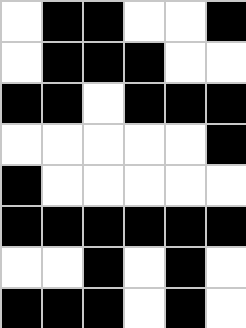[["white", "black", "black", "white", "white", "black"], ["white", "black", "black", "black", "white", "white"], ["black", "black", "white", "black", "black", "black"], ["white", "white", "white", "white", "white", "black"], ["black", "white", "white", "white", "white", "white"], ["black", "black", "black", "black", "black", "black"], ["white", "white", "black", "white", "black", "white"], ["black", "black", "black", "white", "black", "white"]]